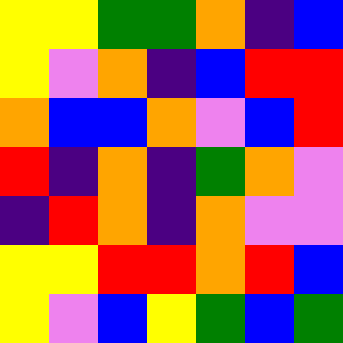[["yellow", "yellow", "green", "green", "orange", "indigo", "blue"], ["yellow", "violet", "orange", "indigo", "blue", "red", "red"], ["orange", "blue", "blue", "orange", "violet", "blue", "red"], ["red", "indigo", "orange", "indigo", "green", "orange", "violet"], ["indigo", "red", "orange", "indigo", "orange", "violet", "violet"], ["yellow", "yellow", "red", "red", "orange", "red", "blue"], ["yellow", "violet", "blue", "yellow", "green", "blue", "green"]]